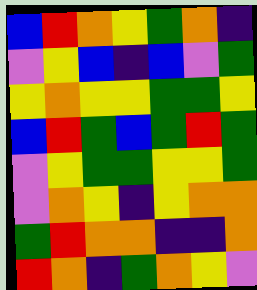[["blue", "red", "orange", "yellow", "green", "orange", "indigo"], ["violet", "yellow", "blue", "indigo", "blue", "violet", "green"], ["yellow", "orange", "yellow", "yellow", "green", "green", "yellow"], ["blue", "red", "green", "blue", "green", "red", "green"], ["violet", "yellow", "green", "green", "yellow", "yellow", "green"], ["violet", "orange", "yellow", "indigo", "yellow", "orange", "orange"], ["green", "red", "orange", "orange", "indigo", "indigo", "orange"], ["red", "orange", "indigo", "green", "orange", "yellow", "violet"]]